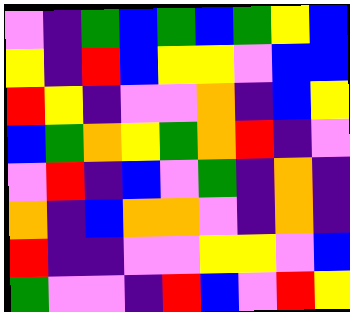[["violet", "indigo", "green", "blue", "green", "blue", "green", "yellow", "blue"], ["yellow", "indigo", "red", "blue", "yellow", "yellow", "violet", "blue", "blue"], ["red", "yellow", "indigo", "violet", "violet", "orange", "indigo", "blue", "yellow"], ["blue", "green", "orange", "yellow", "green", "orange", "red", "indigo", "violet"], ["violet", "red", "indigo", "blue", "violet", "green", "indigo", "orange", "indigo"], ["orange", "indigo", "blue", "orange", "orange", "violet", "indigo", "orange", "indigo"], ["red", "indigo", "indigo", "violet", "violet", "yellow", "yellow", "violet", "blue"], ["green", "violet", "violet", "indigo", "red", "blue", "violet", "red", "yellow"]]